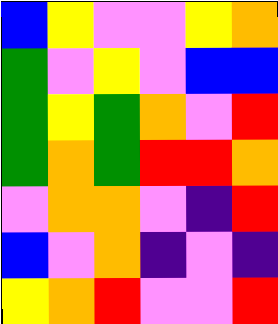[["blue", "yellow", "violet", "violet", "yellow", "orange"], ["green", "violet", "yellow", "violet", "blue", "blue"], ["green", "yellow", "green", "orange", "violet", "red"], ["green", "orange", "green", "red", "red", "orange"], ["violet", "orange", "orange", "violet", "indigo", "red"], ["blue", "violet", "orange", "indigo", "violet", "indigo"], ["yellow", "orange", "red", "violet", "violet", "red"]]